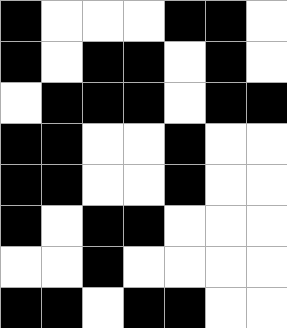[["black", "white", "white", "white", "black", "black", "white"], ["black", "white", "black", "black", "white", "black", "white"], ["white", "black", "black", "black", "white", "black", "black"], ["black", "black", "white", "white", "black", "white", "white"], ["black", "black", "white", "white", "black", "white", "white"], ["black", "white", "black", "black", "white", "white", "white"], ["white", "white", "black", "white", "white", "white", "white"], ["black", "black", "white", "black", "black", "white", "white"]]